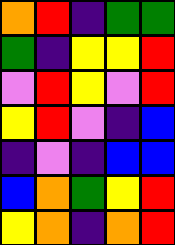[["orange", "red", "indigo", "green", "green"], ["green", "indigo", "yellow", "yellow", "red"], ["violet", "red", "yellow", "violet", "red"], ["yellow", "red", "violet", "indigo", "blue"], ["indigo", "violet", "indigo", "blue", "blue"], ["blue", "orange", "green", "yellow", "red"], ["yellow", "orange", "indigo", "orange", "red"]]